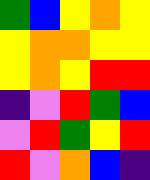[["green", "blue", "yellow", "orange", "yellow"], ["yellow", "orange", "orange", "yellow", "yellow"], ["yellow", "orange", "yellow", "red", "red"], ["indigo", "violet", "red", "green", "blue"], ["violet", "red", "green", "yellow", "red"], ["red", "violet", "orange", "blue", "indigo"]]